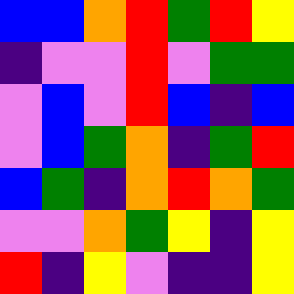[["blue", "blue", "orange", "red", "green", "red", "yellow"], ["indigo", "violet", "violet", "red", "violet", "green", "green"], ["violet", "blue", "violet", "red", "blue", "indigo", "blue"], ["violet", "blue", "green", "orange", "indigo", "green", "red"], ["blue", "green", "indigo", "orange", "red", "orange", "green"], ["violet", "violet", "orange", "green", "yellow", "indigo", "yellow"], ["red", "indigo", "yellow", "violet", "indigo", "indigo", "yellow"]]